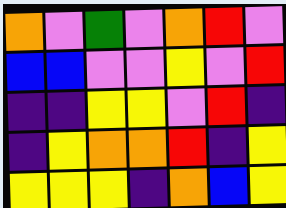[["orange", "violet", "green", "violet", "orange", "red", "violet"], ["blue", "blue", "violet", "violet", "yellow", "violet", "red"], ["indigo", "indigo", "yellow", "yellow", "violet", "red", "indigo"], ["indigo", "yellow", "orange", "orange", "red", "indigo", "yellow"], ["yellow", "yellow", "yellow", "indigo", "orange", "blue", "yellow"]]